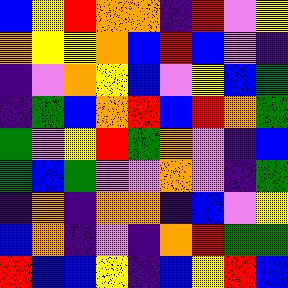[["blue", "yellow", "red", "orange", "orange", "indigo", "red", "violet", "yellow"], ["orange", "yellow", "yellow", "orange", "blue", "red", "blue", "violet", "indigo"], ["indigo", "violet", "orange", "yellow", "blue", "violet", "yellow", "blue", "green"], ["indigo", "green", "blue", "orange", "red", "blue", "red", "orange", "green"], ["green", "violet", "yellow", "red", "green", "orange", "violet", "indigo", "blue"], ["green", "blue", "green", "violet", "violet", "orange", "violet", "indigo", "green"], ["indigo", "orange", "indigo", "orange", "orange", "indigo", "blue", "violet", "yellow"], ["blue", "orange", "indigo", "violet", "indigo", "orange", "red", "green", "green"], ["red", "blue", "blue", "yellow", "indigo", "blue", "yellow", "red", "blue"]]